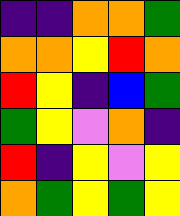[["indigo", "indigo", "orange", "orange", "green"], ["orange", "orange", "yellow", "red", "orange"], ["red", "yellow", "indigo", "blue", "green"], ["green", "yellow", "violet", "orange", "indigo"], ["red", "indigo", "yellow", "violet", "yellow"], ["orange", "green", "yellow", "green", "yellow"]]